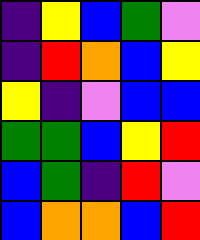[["indigo", "yellow", "blue", "green", "violet"], ["indigo", "red", "orange", "blue", "yellow"], ["yellow", "indigo", "violet", "blue", "blue"], ["green", "green", "blue", "yellow", "red"], ["blue", "green", "indigo", "red", "violet"], ["blue", "orange", "orange", "blue", "red"]]